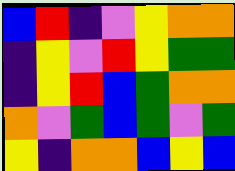[["blue", "red", "indigo", "violet", "yellow", "orange", "orange"], ["indigo", "yellow", "violet", "red", "yellow", "green", "green"], ["indigo", "yellow", "red", "blue", "green", "orange", "orange"], ["orange", "violet", "green", "blue", "green", "violet", "green"], ["yellow", "indigo", "orange", "orange", "blue", "yellow", "blue"]]